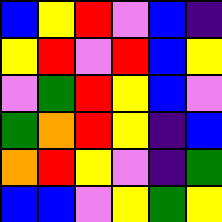[["blue", "yellow", "red", "violet", "blue", "indigo"], ["yellow", "red", "violet", "red", "blue", "yellow"], ["violet", "green", "red", "yellow", "blue", "violet"], ["green", "orange", "red", "yellow", "indigo", "blue"], ["orange", "red", "yellow", "violet", "indigo", "green"], ["blue", "blue", "violet", "yellow", "green", "yellow"]]